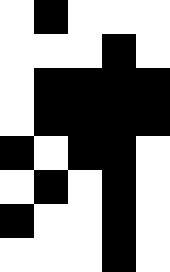[["white", "black", "white", "white", "white"], ["white", "white", "white", "black", "white"], ["white", "black", "black", "black", "black"], ["white", "black", "black", "black", "black"], ["black", "white", "black", "black", "white"], ["white", "black", "white", "black", "white"], ["black", "white", "white", "black", "white"], ["white", "white", "white", "black", "white"]]